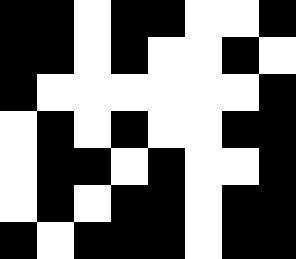[["black", "black", "white", "black", "black", "white", "white", "black"], ["black", "black", "white", "black", "white", "white", "black", "white"], ["black", "white", "white", "white", "white", "white", "white", "black"], ["white", "black", "white", "black", "white", "white", "black", "black"], ["white", "black", "black", "white", "black", "white", "white", "black"], ["white", "black", "white", "black", "black", "white", "black", "black"], ["black", "white", "black", "black", "black", "white", "black", "black"]]